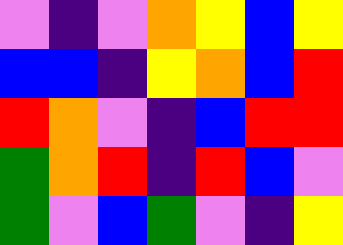[["violet", "indigo", "violet", "orange", "yellow", "blue", "yellow"], ["blue", "blue", "indigo", "yellow", "orange", "blue", "red"], ["red", "orange", "violet", "indigo", "blue", "red", "red"], ["green", "orange", "red", "indigo", "red", "blue", "violet"], ["green", "violet", "blue", "green", "violet", "indigo", "yellow"]]